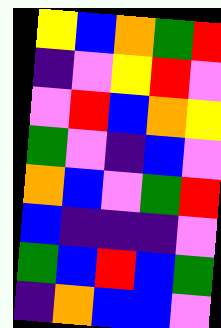[["yellow", "blue", "orange", "green", "red"], ["indigo", "violet", "yellow", "red", "violet"], ["violet", "red", "blue", "orange", "yellow"], ["green", "violet", "indigo", "blue", "violet"], ["orange", "blue", "violet", "green", "red"], ["blue", "indigo", "indigo", "indigo", "violet"], ["green", "blue", "red", "blue", "green"], ["indigo", "orange", "blue", "blue", "violet"]]